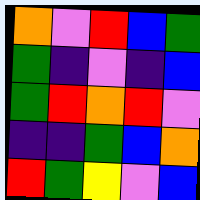[["orange", "violet", "red", "blue", "green"], ["green", "indigo", "violet", "indigo", "blue"], ["green", "red", "orange", "red", "violet"], ["indigo", "indigo", "green", "blue", "orange"], ["red", "green", "yellow", "violet", "blue"]]